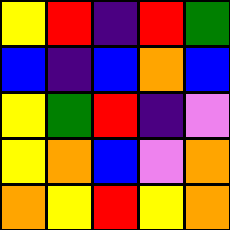[["yellow", "red", "indigo", "red", "green"], ["blue", "indigo", "blue", "orange", "blue"], ["yellow", "green", "red", "indigo", "violet"], ["yellow", "orange", "blue", "violet", "orange"], ["orange", "yellow", "red", "yellow", "orange"]]